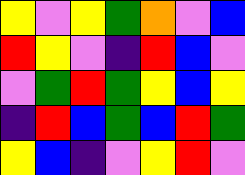[["yellow", "violet", "yellow", "green", "orange", "violet", "blue"], ["red", "yellow", "violet", "indigo", "red", "blue", "violet"], ["violet", "green", "red", "green", "yellow", "blue", "yellow"], ["indigo", "red", "blue", "green", "blue", "red", "green"], ["yellow", "blue", "indigo", "violet", "yellow", "red", "violet"]]